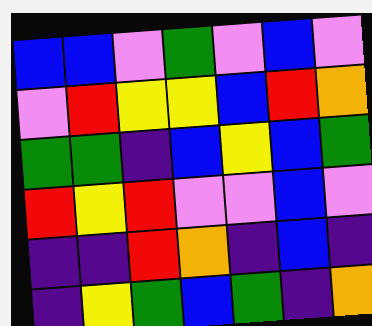[["blue", "blue", "violet", "green", "violet", "blue", "violet"], ["violet", "red", "yellow", "yellow", "blue", "red", "orange"], ["green", "green", "indigo", "blue", "yellow", "blue", "green"], ["red", "yellow", "red", "violet", "violet", "blue", "violet"], ["indigo", "indigo", "red", "orange", "indigo", "blue", "indigo"], ["indigo", "yellow", "green", "blue", "green", "indigo", "orange"]]